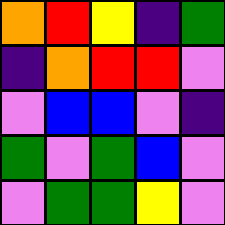[["orange", "red", "yellow", "indigo", "green"], ["indigo", "orange", "red", "red", "violet"], ["violet", "blue", "blue", "violet", "indigo"], ["green", "violet", "green", "blue", "violet"], ["violet", "green", "green", "yellow", "violet"]]